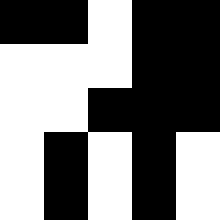[["black", "black", "white", "black", "black"], ["white", "white", "white", "black", "black"], ["white", "white", "black", "black", "black"], ["white", "black", "white", "black", "white"], ["white", "black", "white", "black", "white"]]